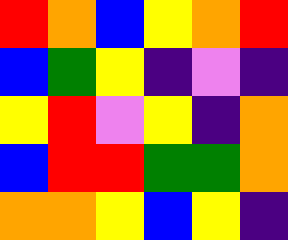[["red", "orange", "blue", "yellow", "orange", "red"], ["blue", "green", "yellow", "indigo", "violet", "indigo"], ["yellow", "red", "violet", "yellow", "indigo", "orange"], ["blue", "red", "red", "green", "green", "orange"], ["orange", "orange", "yellow", "blue", "yellow", "indigo"]]